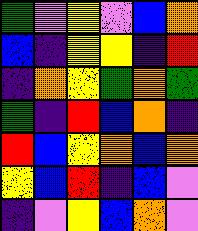[["green", "violet", "yellow", "violet", "blue", "orange"], ["blue", "indigo", "yellow", "yellow", "indigo", "red"], ["indigo", "orange", "yellow", "green", "orange", "green"], ["green", "indigo", "red", "blue", "orange", "indigo"], ["red", "blue", "yellow", "orange", "blue", "orange"], ["yellow", "blue", "red", "indigo", "blue", "violet"], ["indigo", "violet", "yellow", "blue", "orange", "violet"]]